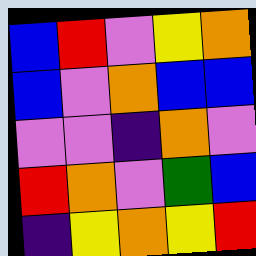[["blue", "red", "violet", "yellow", "orange"], ["blue", "violet", "orange", "blue", "blue"], ["violet", "violet", "indigo", "orange", "violet"], ["red", "orange", "violet", "green", "blue"], ["indigo", "yellow", "orange", "yellow", "red"]]